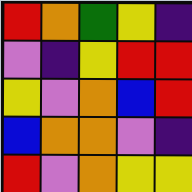[["red", "orange", "green", "yellow", "indigo"], ["violet", "indigo", "yellow", "red", "red"], ["yellow", "violet", "orange", "blue", "red"], ["blue", "orange", "orange", "violet", "indigo"], ["red", "violet", "orange", "yellow", "yellow"]]